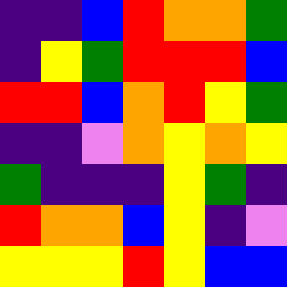[["indigo", "indigo", "blue", "red", "orange", "orange", "green"], ["indigo", "yellow", "green", "red", "red", "red", "blue"], ["red", "red", "blue", "orange", "red", "yellow", "green"], ["indigo", "indigo", "violet", "orange", "yellow", "orange", "yellow"], ["green", "indigo", "indigo", "indigo", "yellow", "green", "indigo"], ["red", "orange", "orange", "blue", "yellow", "indigo", "violet"], ["yellow", "yellow", "yellow", "red", "yellow", "blue", "blue"]]